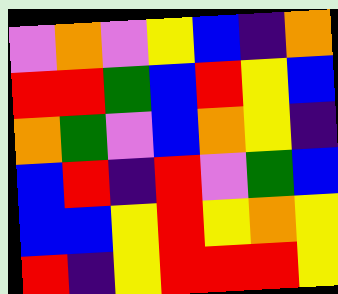[["violet", "orange", "violet", "yellow", "blue", "indigo", "orange"], ["red", "red", "green", "blue", "red", "yellow", "blue"], ["orange", "green", "violet", "blue", "orange", "yellow", "indigo"], ["blue", "red", "indigo", "red", "violet", "green", "blue"], ["blue", "blue", "yellow", "red", "yellow", "orange", "yellow"], ["red", "indigo", "yellow", "red", "red", "red", "yellow"]]